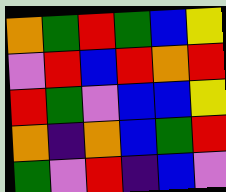[["orange", "green", "red", "green", "blue", "yellow"], ["violet", "red", "blue", "red", "orange", "red"], ["red", "green", "violet", "blue", "blue", "yellow"], ["orange", "indigo", "orange", "blue", "green", "red"], ["green", "violet", "red", "indigo", "blue", "violet"]]